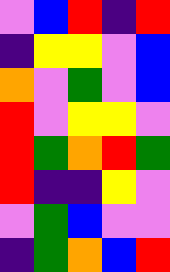[["violet", "blue", "red", "indigo", "red"], ["indigo", "yellow", "yellow", "violet", "blue"], ["orange", "violet", "green", "violet", "blue"], ["red", "violet", "yellow", "yellow", "violet"], ["red", "green", "orange", "red", "green"], ["red", "indigo", "indigo", "yellow", "violet"], ["violet", "green", "blue", "violet", "violet"], ["indigo", "green", "orange", "blue", "red"]]